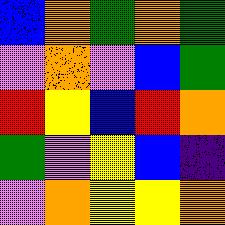[["blue", "orange", "green", "orange", "green"], ["violet", "orange", "violet", "blue", "green"], ["red", "yellow", "blue", "red", "orange"], ["green", "violet", "yellow", "blue", "indigo"], ["violet", "orange", "yellow", "yellow", "orange"]]